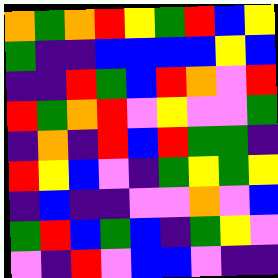[["orange", "green", "orange", "red", "yellow", "green", "red", "blue", "yellow"], ["green", "indigo", "indigo", "blue", "blue", "blue", "blue", "yellow", "blue"], ["indigo", "indigo", "red", "green", "blue", "red", "orange", "violet", "red"], ["red", "green", "orange", "red", "violet", "yellow", "violet", "violet", "green"], ["indigo", "orange", "indigo", "red", "blue", "red", "green", "green", "indigo"], ["red", "yellow", "blue", "violet", "indigo", "green", "yellow", "green", "yellow"], ["indigo", "blue", "indigo", "indigo", "violet", "violet", "orange", "violet", "blue"], ["green", "red", "blue", "green", "blue", "indigo", "green", "yellow", "violet"], ["violet", "indigo", "red", "violet", "blue", "blue", "violet", "indigo", "indigo"]]